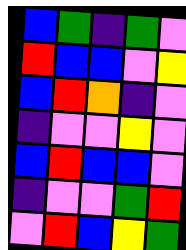[["blue", "green", "indigo", "green", "violet"], ["red", "blue", "blue", "violet", "yellow"], ["blue", "red", "orange", "indigo", "violet"], ["indigo", "violet", "violet", "yellow", "violet"], ["blue", "red", "blue", "blue", "violet"], ["indigo", "violet", "violet", "green", "red"], ["violet", "red", "blue", "yellow", "green"]]